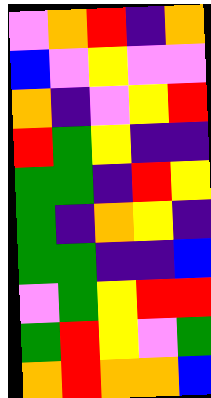[["violet", "orange", "red", "indigo", "orange"], ["blue", "violet", "yellow", "violet", "violet"], ["orange", "indigo", "violet", "yellow", "red"], ["red", "green", "yellow", "indigo", "indigo"], ["green", "green", "indigo", "red", "yellow"], ["green", "indigo", "orange", "yellow", "indigo"], ["green", "green", "indigo", "indigo", "blue"], ["violet", "green", "yellow", "red", "red"], ["green", "red", "yellow", "violet", "green"], ["orange", "red", "orange", "orange", "blue"]]